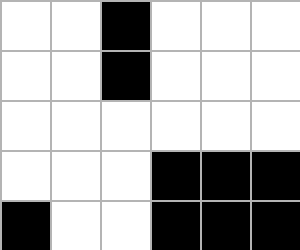[["white", "white", "black", "white", "white", "white"], ["white", "white", "black", "white", "white", "white"], ["white", "white", "white", "white", "white", "white"], ["white", "white", "white", "black", "black", "black"], ["black", "white", "white", "black", "black", "black"]]